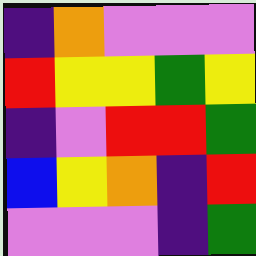[["indigo", "orange", "violet", "violet", "violet"], ["red", "yellow", "yellow", "green", "yellow"], ["indigo", "violet", "red", "red", "green"], ["blue", "yellow", "orange", "indigo", "red"], ["violet", "violet", "violet", "indigo", "green"]]